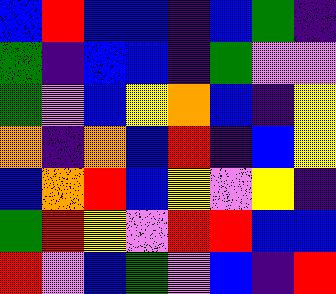[["blue", "red", "blue", "blue", "indigo", "blue", "green", "indigo"], ["green", "indigo", "blue", "blue", "indigo", "green", "violet", "violet"], ["green", "violet", "blue", "yellow", "orange", "blue", "indigo", "yellow"], ["orange", "indigo", "orange", "blue", "red", "indigo", "blue", "yellow"], ["blue", "orange", "red", "blue", "yellow", "violet", "yellow", "indigo"], ["green", "red", "yellow", "violet", "red", "red", "blue", "blue"], ["red", "violet", "blue", "green", "violet", "blue", "indigo", "red"]]